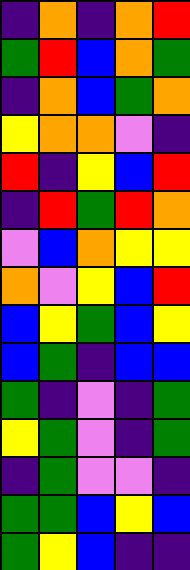[["indigo", "orange", "indigo", "orange", "red"], ["green", "red", "blue", "orange", "green"], ["indigo", "orange", "blue", "green", "orange"], ["yellow", "orange", "orange", "violet", "indigo"], ["red", "indigo", "yellow", "blue", "red"], ["indigo", "red", "green", "red", "orange"], ["violet", "blue", "orange", "yellow", "yellow"], ["orange", "violet", "yellow", "blue", "red"], ["blue", "yellow", "green", "blue", "yellow"], ["blue", "green", "indigo", "blue", "blue"], ["green", "indigo", "violet", "indigo", "green"], ["yellow", "green", "violet", "indigo", "green"], ["indigo", "green", "violet", "violet", "indigo"], ["green", "green", "blue", "yellow", "blue"], ["green", "yellow", "blue", "indigo", "indigo"]]